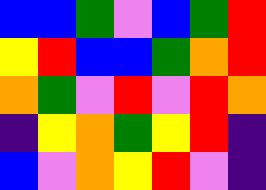[["blue", "blue", "green", "violet", "blue", "green", "red"], ["yellow", "red", "blue", "blue", "green", "orange", "red"], ["orange", "green", "violet", "red", "violet", "red", "orange"], ["indigo", "yellow", "orange", "green", "yellow", "red", "indigo"], ["blue", "violet", "orange", "yellow", "red", "violet", "indigo"]]